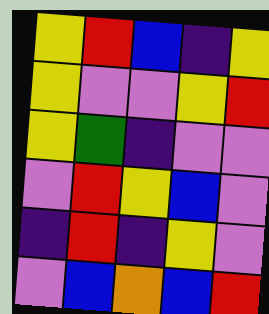[["yellow", "red", "blue", "indigo", "yellow"], ["yellow", "violet", "violet", "yellow", "red"], ["yellow", "green", "indigo", "violet", "violet"], ["violet", "red", "yellow", "blue", "violet"], ["indigo", "red", "indigo", "yellow", "violet"], ["violet", "blue", "orange", "blue", "red"]]